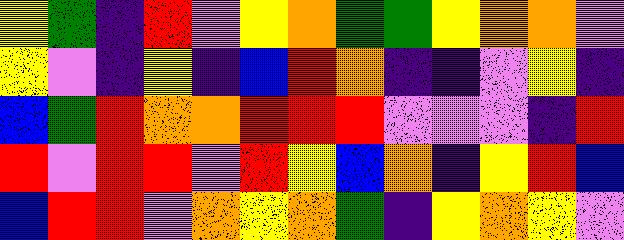[["yellow", "green", "indigo", "red", "violet", "yellow", "orange", "green", "green", "yellow", "orange", "orange", "violet"], ["yellow", "violet", "indigo", "yellow", "indigo", "blue", "red", "orange", "indigo", "indigo", "violet", "yellow", "indigo"], ["blue", "green", "red", "orange", "orange", "red", "red", "red", "violet", "violet", "violet", "indigo", "red"], ["red", "violet", "red", "red", "violet", "red", "yellow", "blue", "orange", "indigo", "yellow", "red", "blue"], ["blue", "red", "red", "violet", "orange", "yellow", "orange", "green", "indigo", "yellow", "orange", "yellow", "violet"]]